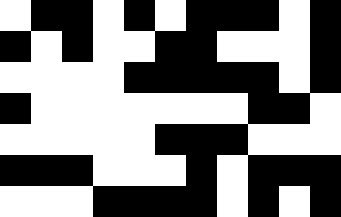[["white", "black", "black", "white", "black", "white", "black", "black", "black", "white", "black"], ["black", "white", "black", "white", "white", "black", "black", "white", "white", "white", "black"], ["white", "white", "white", "white", "black", "black", "black", "black", "black", "white", "black"], ["black", "white", "white", "white", "white", "white", "white", "white", "black", "black", "white"], ["white", "white", "white", "white", "white", "black", "black", "black", "white", "white", "white"], ["black", "black", "black", "white", "white", "white", "black", "white", "black", "black", "black"], ["white", "white", "white", "black", "black", "black", "black", "white", "black", "white", "black"]]